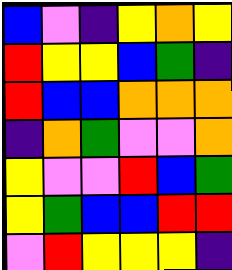[["blue", "violet", "indigo", "yellow", "orange", "yellow"], ["red", "yellow", "yellow", "blue", "green", "indigo"], ["red", "blue", "blue", "orange", "orange", "orange"], ["indigo", "orange", "green", "violet", "violet", "orange"], ["yellow", "violet", "violet", "red", "blue", "green"], ["yellow", "green", "blue", "blue", "red", "red"], ["violet", "red", "yellow", "yellow", "yellow", "indigo"]]